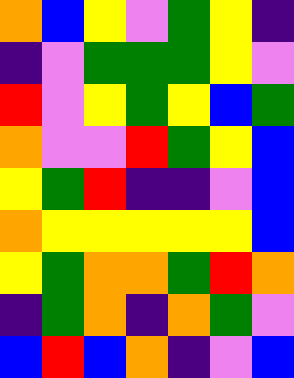[["orange", "blue", "yellow", "violet", "green", "yellow", "indigo"], ["indigo", "violet", "green", "green", "green", "yellow", "violet"], ["red", "violet", "yellow", "green", "yellow", "blue", "green"], ["orange", "violet", "violet", "red", "green", "yellow", "blue"], ["yellow", "green", "red", "indigo", "indigo", "violet", "blue"], ["orange", "yellow", "yellow", "yellow", "yellow", "yellow", "blue"], ["yellow", "green", "orange", "orange", "green", "red", "orange"], ["indigo", "green", "orange", "indigo", "orange", "green", "violet"], ["blue", "red", "blue", "orange", "indigo", "violet", "blue"]]